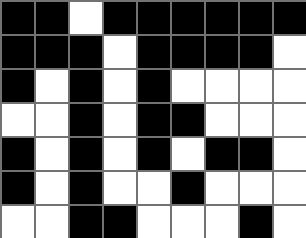[["black", "black", "white", "black", "black", "black", "black", "black", "black"], ["black", "black", "black", "white", "black", "black", "black", "black", "white"], ["black", "white", "black", "white", "black", "white", "white", "white", "white"], ["white", "white", "black", "white", "black", "black", "white", "white", "white"], ["black", "white", "black", "white", "black", "white", "black", "black", "white"], ["black", "white", "black", "white", "white", "black", "white", "white", "white"], ["white", "white", "black", "black", "white", "white", "white", "black", "white"]]